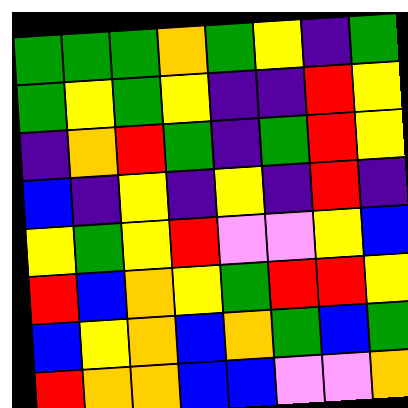[["green", "green", "green", "orange", "green", "yellow", "indigo", "green"], ["green", "yellow", "green", "yellow", "indigo", "indigo", "red", "yellow"], ["indigo", "orange", "red", "green", "indigo", "green", "red", "yellow"], ["blue", "indigo", "yellow", "indigo", "yellow", "indigo", "red", "indigo"], ["yellow", "green", "yellow", "red", "violet", "violet", "yellow", "blue"], ["red", "blue", "orange", "yellow", "green", "red", "red", "yellow"], ["blue", "yellow", "orange", "blue", "orange", "green", "blue", "green"], ["red", "orange", "orange", "blue", "blue", "violet", "violet", "orange"]]